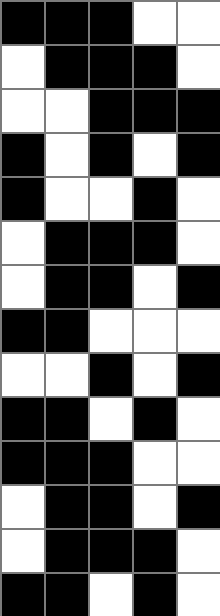[["black", "black", "black", "white", "white"], ["white", "black", "black", "black", "white"], ["white", "white", "black", "black", "black"], ["black", "white", "black", "white", "black"], ["black", "white", "white", "black", "white"], ["white", "black", "black", "black", "white"], ["white", "black", "black", "white", "black"], ["black", "black", "white", "white", "white"], ["white", "white", "black", "white", "black"], ["black", "black", "white", "black", "white"], ["black", "black", "black", "white", "white"], ["white", "black", "black", "white", "black"], ["white", "black", "black", "black", "white"], ["black", "black", "white", "black", "white"]]